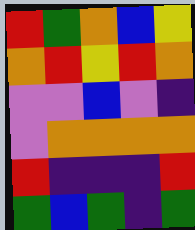[["red", "green", "orange", "blue", "yellow"], ["orange", "red", "yellow", "red", "orange"], ["violet", "violet", "blue", "violet", "indigo"], ["violet", "orange", "orange", "orange", "orange"], ["red", "indigo", "indigo", "indigo", "red"], ["green", "blue", "green", "indigo", "green"]]